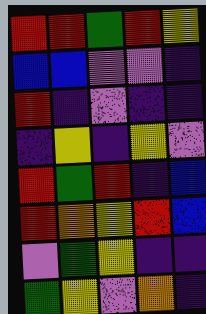[["red", "red", "green", "red", "yellow"], ["blue", "blue", "violet", "violet", "indigo"], ["red", "indigo", "violet", "indigo", "indigo"], ["indigo", "yellow", "indigo", "yellow", "violet"], ["red", "green", "red", "indigo", "blue"], ["red", "orange", "yellow", "red", "blue"], ["violet", "green", "yellow", "indigo", "indigo"], ["green", "yellow", "violet", "orange", "indigo"]]